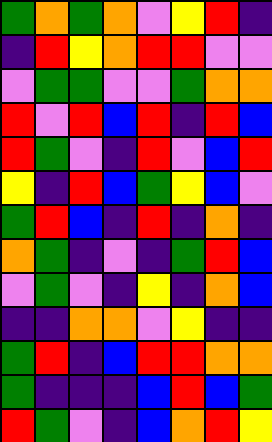[["green", "orange", "green", "orange", "violet", "yellow", "red", "indigo"], ["indigo", "red", "yellow", "orange", "red", "red", "violet", "violet"], ["violet", "green", "green", "violet", "violet", "green", "orange", "orange"], ["red", "violet", "red", "blue", "red", "indigo", "red", "blue"], ["red", "green", "violet", "indigo", "red", "violet", "blue", "red"], ["yellow", "indigo", "red", "blue", "green", "yellow", "blue", "violet"], ["green", "red", "blue", "indigo", "red", "indigo", "orange", "indigo"], ["orange", "green", "indigo", "violet", "indigo", "green", "red", "blue"], ["violet", "green", "violet", "indigo", "yellow", "indigo", "orange", "blue"], ["indigo", "indigo", "orange", "orange", "violet", "yellow", "indigo", "indigo"], ["green", "red", "indigo", "blue", "red", "red", "orange", "orange"], ["green", "indigo", "indigo", "indigo", "blue", "red", "blue", "green"], ["red", "green", "violet", "indigo", "blue", "orange", "red", "yellow"]]